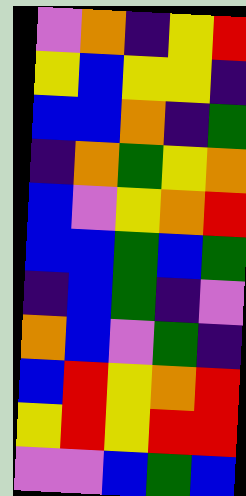[["violet", "orange", "indigo", "yellow", "red"], ["yellow", "blue", "yellow", "yellow", "indigo"], ["blue", "blue", "orange", "indigo", "green"], ["indigo", "orange", "green", "yellow", "orange"], ["blue", "violet", "yellow", "orange", "red"], ["blue", "blue", "green", "blue", "green"], ["indigo", "blue", "green", "indigo", "violet"], ["orange", "blue", "violet", "green", "indigo"], ["blue", "red", "yellow", "orange", "red"], ["yellow", "red", "yellow", "red", "red"], ["violet", "violet", "blue", "green", "blue"]]